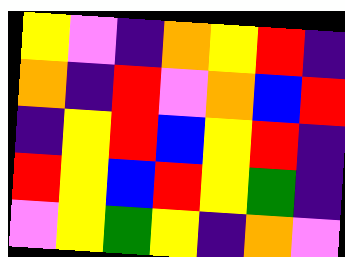[["yellow", "violet", "indigo", "orange", "yellow", "red", "indigo"], ["orange", "indigo", "red", "violet", "orange", "blue", "red"], ["indigo", "yellow", "red", "blue", "yellow", "red", "indigo"], ["red", "yellow", "blue", "red", "yellow", "green", "indigo"], ["violet", "yellow", "green", "yellow", "indigo", "orange", "violet"]]